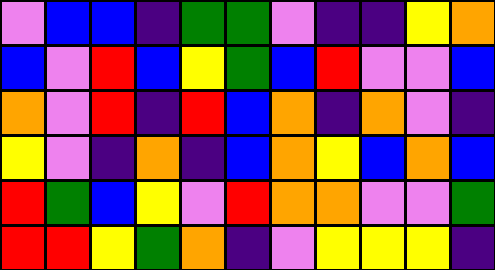[["violet", "blue", "blue", "indigo", "green", "green", "violet", "indigo", "indigo", "yellow", "orange"], ["blue", "violet", "red", "blue", "yellow", "green", "blue", "red", "violet", "violet", "blue"], ["orange", "violet", "red", "indigo", "red", "blue", "orange", "indigo", "orange", "violet", "indigo"], ["yellow", "violet", "indigo", "orange", "indigo", "blue", "orange", "yellow", "blue", "orange", "blue"], ["red", "green", "blue", "yellow", "violet", "red", "orange", "orange", "violet", "violet", "green"], ["red", "red", "yellow", "green", "orange", "indigo", "violet", "yellow", "yellow", "yellow", "indigo"]]